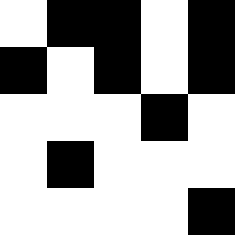[["white", "black", "black", "white", "black"], ["black", "white", "black", "white", "black"], ["white", "white", "white", "black", "white"], ["white", "black", "white", "white", "white"], ["white", "white", "white", "white", "black"]]